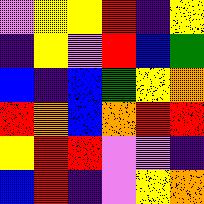[["violet", "yellow", "yellow", "red", "indigo", "yellow"], ["indigo", "yellow", "violet", "red", "blue", "green"], ["blue", "indigo", "blue", "green", "yellow", "orange"], ["red", "orange", "blue", "orange", "red", "red"], ["yellow", "red", "red", "violet", "violet", "indigo"], ["blue", "red", "indigo", "violet", "yellow", "orange"]]